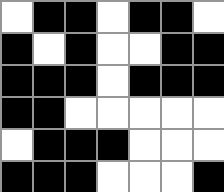[["white", "black", "black", "white", "black", "black", "white"], ["black", "white", "black", "white", "white", "black", "black"], ["black", "black", "black", "white", "black", "black", "black"], ["black", "black", "white", "white", "white", "white", "white"], ["white", "black", "black", "black", "white", "white", "white"], ["black", "black", "black", "white", "white", "white", "black"]]